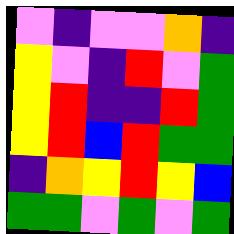[["violet", "indigo", "violet", "violet", "orange", "indigo"], ["yellow", "violet", "indigo", "red", "violet", "green"], ["yellow", "red", "indigo", "indigo", "red", "green"], ["yellow", "red", "blue", "red", "green", "green"], ["indigo", "orange", "yellow", "red", "yellow", "blue"], ["green", "green", "violet", "green", "violet", "green"]]